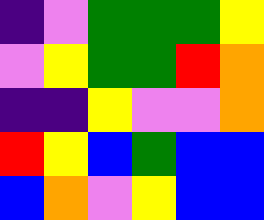[["indigo", "violet", "green", "green", "green", "yellow"], ["violet", "yellow", "green", "green", "red", "orange"], ["indigo", "indigo", "yellow", "violet", "violet", "orange"], ["red", "yellow", "blue", "green", "blue", "blue"], ["blue", "orange", "violet", "yellow", "blue", "blue"]]